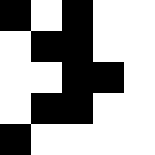[["black", "white", "black", "white", "white"], ["white", "black", "black", "white", "white"], ["white", "white", "black", "black", "white"], ["white", "black", "black", "white", "white"], ["black", "white", "white", "white", "white"]]